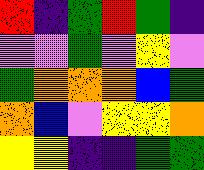[["red", "indigo", "green", "red", "green", "indigo"], ["violet", "violet", "green", "violet", "yellow", "violet"], ["green", "orange", "orange", "orange", "blue", "green"], ["orange", "blue", "violet", "yellow", "yellow", "orange"], ["yellow", "yellow", "indigo", "indigo", "green", "green"]]